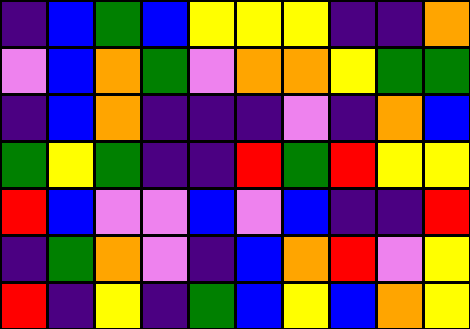[["indigo", "blue", "green", "blue", "yellow", "yellow", "yellow", "indigo", "indigo", "orange"], ["violet", "blue", "orange", "green", "violet", "orange", "orange", "yellow", "green", "green"], ["indigo", "blue", "orange", "indigo", "indigo", "indigo", "violet", "indigo", "orange", "blue"], ["green", "yellow", "green", "indigo", "indigo", "red", "green", "red", "yellow", "yellow"], ["red", "blue", "violet", "violet", "blue", "violet", "blue", "indigo", "indigo", "red"], ["indigo", "green", "orange", "violet", "indigo", "blue", "orange", "red", "violet", "yellow"], ["red", "indigo", "yellow", "indigo", "green", "blue", "yellow", "blue", "orange", "yellow"]]